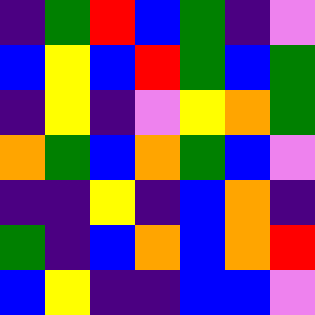[["indigo", "green", "red", "blue", "green", "indigo", "violet"], ["blue", "yellow", "blue", "red", "green", "blue", "green"], ["indigo", "yellow", "indigo", "violet", "yellow", "orange", "green"], ["orange", "green", "blue", "orange", "green", "blue", "violet"], ["indigo", "indigo", "yellow", "indigo", "blue", "orange", "indigo"], ["green", "indigo", "blue", "orange", "blue", "orange", "red"], ["blue", "yellow", "indigo", "indigo", "blue", "blue", "violet"]]